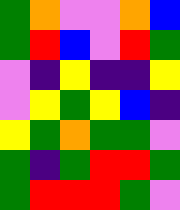[["green", "orange", "violet", "violet", "orange", "blue"], ["green", "red", "blue", "violet", "red", "green"], ["violet", "indigo", "yellow", "indigo", "indigo", "yellow"], ["violet", "yellow", "green", "yellow", "blue", "indigo"], ["yellow", "green", "orange", "green", "green", "violet"], ["green", "indigo", "green", "red", "red", "green"], ["green", "red", "red", "red", "green", "violet"]]